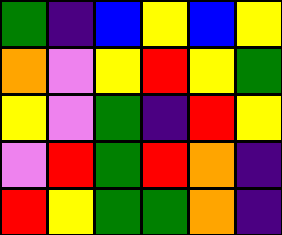[["green", "indigo", "blue", "yellow", "blue", "yellow"], ["orange", "violet", "yellow", "red", "yellow", "green"], ["yellow", "violet", "green", "indigo", "red", "yellow"], ["violet", "red", "green", "red", "orange", "indigo"], ["red", "yellow", "green", "green", "orange", "indigo"]]